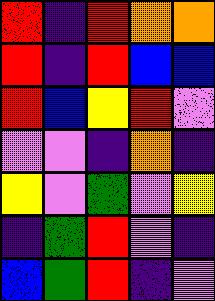[["red", "indigo", "red", "orange", "orange"], ["red", "indigo", "red", "blue", "blue"], ["red", "blue", "yellow", "red", "violet"], ["violet", "violet", "indigo", "orange", "indigo"], ["yellow", "violet", "green", "violet", "yellow"], ["indigo", "green", "red", "violet", "indigo"], ["blue", "green", "red", "indigo", "violet"]]